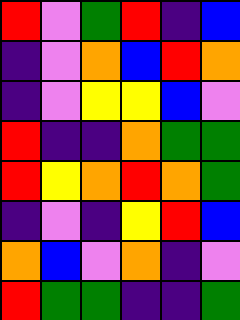[["red", "violet", "green", "red", "indigo", "blue"], ["indigo", "violet", "orange", "blue", "red", "orange"], ["indigo", "violet", "yellow", "yellow", "blue", "violet"], ["red", "indigo", "indigo", "orange", "green", "green"], ["red", "yellow", "orange", "red", "orange", "green"], ["indigo", "violet", "indigo", "yellow", "red", "blue"], ["orange", "blue", "violet", "orange", "indigo", "violet"], ["red", "green", "green", "indigo", "indigo", "green"]]